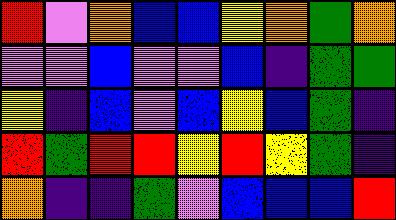[["red", "violet", "orange", "blue", "blue", "yellow", "orange", "green", "orange"], ["violet", "violet", "blue", "violet", "violet", "blue", "indigo", "green", "green"], ["yellow", "indigo", "blue", "violet", "blue", "yellow", "blue", "green", "indigo"], ["red", "green", "red", "red", "yellow", "red", "yellow", "green", "indigo"], ["orange", "indigo", "indigo", "green", "violet", "blue", "blue", "blue", "red"]]